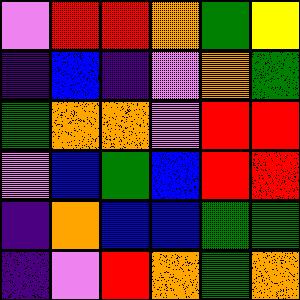[["violet", "red", "red", "orange", "green", "yellow"], ["indigo", "blue", "indigo", "violet", "orange", "green"], ["green", "orange", "orange", "violet", "red", "red"], ["violet", "blue", "green", "blue", "red", "red"], ["indigo", "orange", "blue", "blue", "green", "green"], ["indigo", "violet", "red", "orange", "green", "orange"]]